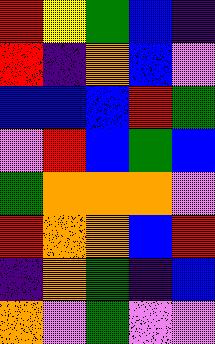[["red", "yellow", "green", "blue", "indigo"], ["red", "indigo", "orange", "blue", "violet"], ["blue", "blue", "blue", "red", "green"], ["violet", "red", "blue", "green", "blue"], ["green", "orange", "orange", "orange", "violet"], ["red", "orange", "orange", "blue", "red"], ["indigo", "orange", "green", "indigo", "blue"], ["orange", "violet", "green", "violet", "violet"]]